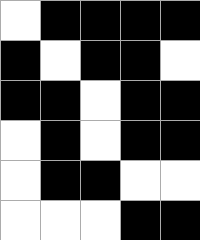[["white", "black", "black", "black", "black"], ["black", "white", "black", "black", "white"], ["black", "black", "white", "black", "black"], ["white", "black", "white", "black", "black"], ["white", "black", "black", "white", "white"], ["white", "white", "white", "black", "black"]]